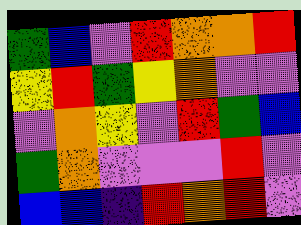[["green", "blue", "violet", "red", "orange", "orange", "red"], ["yellow", "red", "green", "yellow", "orange", "violet", "violet"], ["violet", "orange", "yellow", "violet", "red", "green", "blue"], ["green", "orange", "violet", "violet", "violet", "red", "violet"], ["blue", "blue", "indigo", "red", "orange", "red", "violet"]]